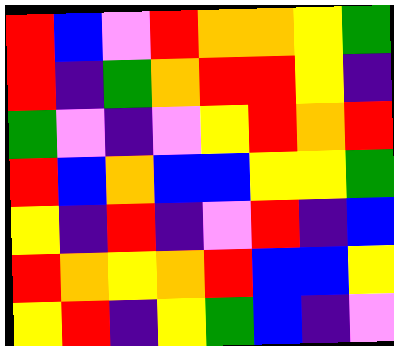[["red", "blue", "violet", "red", "orange", "orange", "yellow", "green"], ["red", "indigo", "green", "orange", "red", "red", "yellow", "indigo"], ["green", "violet", "indigo", "violet", "yellow", "red", "orange", "red"], ["red", "blue", "orange", "blue", "blue", "yellow", "yellow", "green"], ["yellow", "indigo", "red", "indigo", "violet", "red", "indigo", "blue"], ["red", "orange", "yellow", "orange", "red", "blue", "blue", "yellow"], ["yellow", "red", "indigo", "yellow", "green", "blue", "indigo", "violet"]]